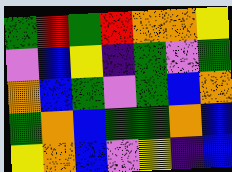[["green", "red", "green", "red", "orange", "orange", "yellow"], ["violet", "blue", "yellow", "indigo", "green", "violet", "green"], ["orange", "blue", "green", "violet", "green", "blue", "orange"], ["green", "orange", "blue", "green", "green", "orange", "blue"], ["yellow", "orange", "blue", "violet", "yellow", "indigo", "blue"]]